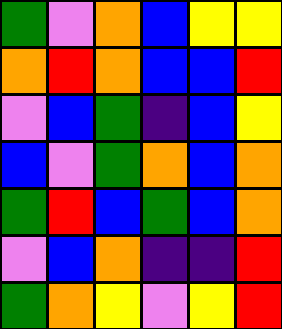[["green", "violet", "orange", "blue", "yellow", "yellow"], ["orange", "red", "orange", "blue", "blue", "red"], ["violet", "blue", "green", "indigo", "blue", "yellow"], ["blue", "violet", "green", "orange", "blue", "orange"], ["green", "red", "blue", "green", "blue", "orange"], ["violet", "blue", "orange", "indigo", "indigo", "red"], ["green", "orange", "yellow", "violet", "yellow", "red"]]